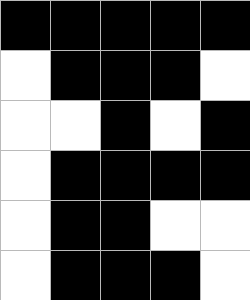[["black", "black", "black", "black", "black"], ["white", "black", "black", "black", "white"], ["white", "white", "black", "white", "black"], ["white", "black", "black", "black", "black"], ["white", "black", "black", "white", "white"], ["white", "black", "black", "black", "white"]]